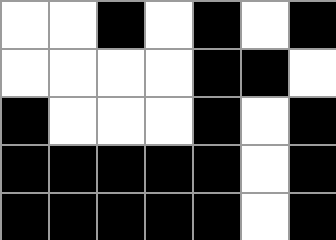[["white", "white", "black", "white", "black", "white", "black"], ["white", "white", "white", "white", "black", "black", "white"], ["black", "white", "white", "white", "black", "white", "black"], ["black", "black", "black", "black", "black", "white", "black"], ["black", "black", "black", "black", "black", "white", "black"]]